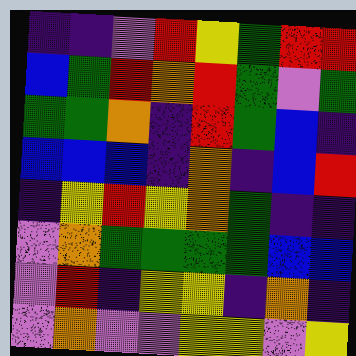[["indigo", "indigo", "violet", "red", "yellow", "green", "red", "red"], ["blue", "green", "red", "orange", "red", "green", "violet", "green"], ["green", "green", "orange", "indigo", "red", "green", "blue", "indigo"], ["blue", "blue", "blue", "indigo", "orange", "indigo", "blue", "red"], ["indigo", "yellow", "red", "yellow", "orange", "green", "indigo", "indigo"], ["violet", "orange", "green", "green", "green", "green", "blue", "blue"], ["violet", "red", "indigo", "yellow", "yellow", "indigo", "orange", "indigo"], ["violet", "orange", "violet", "violet", "yellow", "yellow", "violet", "yellow"]]